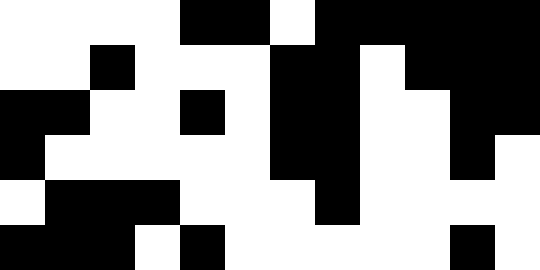[["white", "white", "white", "white", "black", "black", "white", "black", "black", "black", "black", "black"], ["white", "white", "black", "white", "white", "white", "black", "black", "white", "black", "black", "black"], ["black", "black", "white", "white", "black", "white", "black", "black", "white", "white", "black", "black"], ["black", "white", "white", "white", "white", "white", "black", "black", "white", "white", "black", "white"], ["white", "black", "black", "black", "white", "white", "white", "black", "white", "white", "white", "white"], ["black", "black", "black", "white", "black", "white", "white", "white", "white", "white", "black", "white"]]